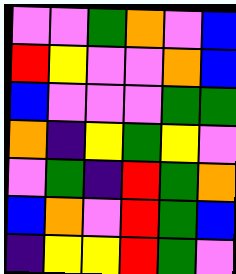[["violet", "violet", "green", "orange", "violet", "blue"], ["red", "yellow", "violet", "violet", "orange", "blue"], ["blue", "violet", "violet", "violet", "green", "green"], ["orange", "indigo", "yellow", "green", "yellow", "violet"], ["violet", "green", "indigo", "red", "green", "orange"], ["blue", "orange", "violet", "red", "green", "blue"], ["indigo", "yellow", "yellow", "red", "green", "violet"]]